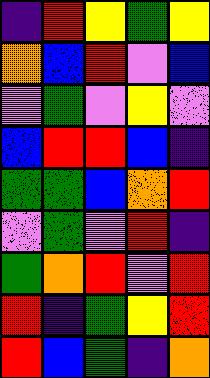[["indigo", "red", "yellow", "green", "yellow"], ["orange", "blue", "red", "violet", "blue"], ["violet", "green", "violet", "yellow", "violet"], ["blue", "red", "red", "blue", "indigo"], ["green", "green", "blue", "orange", "red"], ["violet", "green", "violet", "red", "indigo"], ["green", "orange", "red", "violet", "red"], ["red", "indigo", "green", "yellow", "red"], ["red", "blue", "green", "indigo", "orange"]]